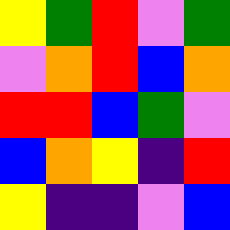[["yellow", "green", "red", "violet", "green"], ["violet", "orange", "red", "blue", "orange"], ["red", "red", "blue", "green", "violet"], ["blue", "orange", "yellow", "indigo", "red"], ["yellow", "indigo", "indigo", "violet", "blue"]]